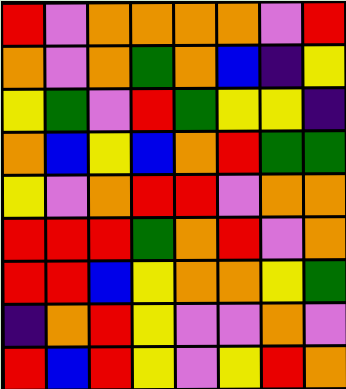[["red", "violet", "orange", "orange", "orange", "orange", "violet", "red"], ["orange", "violet", "orange", "green", "orange", "blue", "indigo", "yellow"], ["yellow", "green", "violet", "red", "green", "yellow", "yellow", "indigo"], ["orange", "blue", "yellow", "blue", "orange", "red", "green", "green"], ["yellow", "violet", "orange", "red", "red", "violet", "orange", "orange"], ["red", "red", "red", "green", "orange", "red", "violet", "orange"], ["red", "red", "blue", "yellow", "orange", "orange", "yellow", "green"], ["indigo", "orange", "red", "yellow", "violet", "violet", "orange", "violet"], ["red", "blue", "red", "yellow", "violet", "yellow", "red", "orange"]]